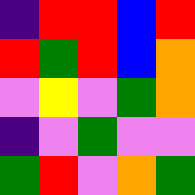[["indigo", "red", "red", "blue", "red"], ["red", "green", "red", "blue", "orange"], ["violet", "yellow", "violet", "green", "orange"], ["indigo", "violet", "green", "violet", "violet"], ["green", "red", "violet", "orange", "green"]]